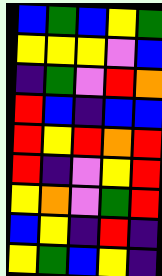[["blue", "green", "blue", "yellow", "green"], ["yellow", "yellow", "yellow", "violet", "blue"], ["indigo", "green", "violet", "red", "orange"], ["red", "blue", "indigo", "blue", "blue"], ["red", "yellow", "red", "orange", "red"], ["red", "indigo", "violet", "yellow", "red"], ["yellow", "orange", "violet", "green", "red"], ["blue", "yellow", "indigo", "red", "indigo"], ["yellow", "green", "blue", "yellow", "indigo"]]